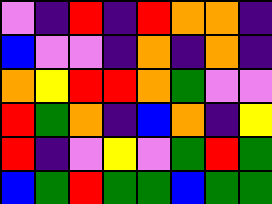[["violet", "indigo", "red", "indigo", "red", "orange", "orange", "indigo"], ["blue", "violet", "violet", "indigo", "orange", "indigo", "orange", "indigo"], ["orange", "yellow", "red", "red", "orange", "green", "violet", "violet"], ["red", "green", "orange", "indigo", "blue", "orange", "indigo", "yellow"], ["red", "indigo", "violet", "yellow", "violet", "green", "red", "green"], ["blue", "green", "red", "green", "green", "blue", "green", "green"]]